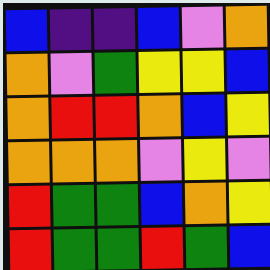[["blue", "indigo", "indigo", "blue", "violet", "orange"], ["orange", "violet", "green", "yellow", "yellow", "blue"], ["orange", "red", "red", "orange", "blue", "yellow"], ["orange", "orange", "orange", "violet", "yellow", "violet"], ["red", "green", "green", "blue", "orange", "yellow"], ["red", "green", "green", "red", "green", "blue"]]